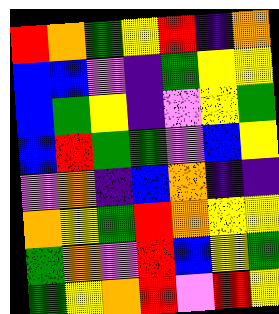[["red", "orange", "green", "yellow", "red", "indigo", "orange"], ["blue", "blue", "violet", "indigo", "green", "yellow", "yellow"], ["blue", "green", "yellow", "indigo", "violet", "yellow", "green"], ["blue", "red", "green", "green", "violet", "blue", "yellow"], ["violet", "orange", "indigo", "blue", "orange", "indigo", "indigo"], ["orange", "yellow", "green", "red", "orange", "yellow", "yellow"], ["green", "orange", "violet", "red", "blue", "yellow", "green"], ["green", "yellow", "orange", "red", "violet", "red", "yellow"]]